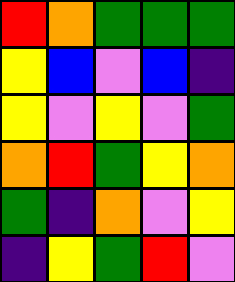[["red", "orange", "green", "green", "green"], ["yellow", "blue", "violet", "blue", "indigo"], ["yellow", "violet", "yellow", "violet", "green"], ["orange", "red", "green", "yellow", "orange"], ["green", "indigo", "orange", "violet", "yellow"], ["indigo", "yellow", "green", "red", "violet"]]